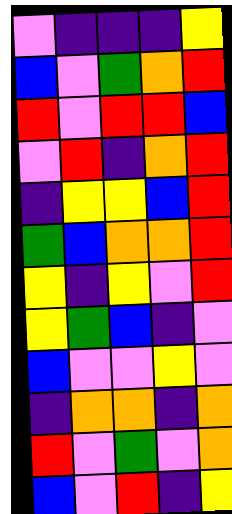[["violet", "indigo", "indigo", "indigo", "yellow"], ["blue", "violet", "green", "orange", "red"], ["red", "violet", "red", "red", "blue"], ["violet", "red", "indigo", "orange", "red"], ["indigo", "yellow", "yellow", "blue", "red"], ["green", "blue", "orange", "orange", "red"], ["yellow", "indigo", "yellow", "violet", "red"], ["yellow", "green", "blue", "indigo", "violet"], ["blue", "violet", "violet", "yellow", "violet"], ["indigo", "orange", "orange", "indigo", "orange"], ["red", "violet", "green", "violet", "orange"], ["blue", "violet", "red", "indigo", "yellow"]]